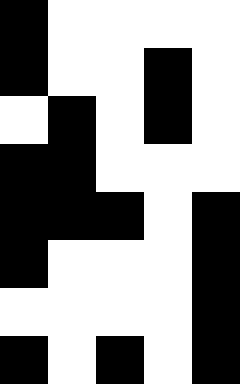[["black", "white", "white", "white", "white"], ["black", "white", "white", "black", "white"], ["white", "black", "white", "black", "white"], ["black", "black", "white", "white", "white"], ["black", "black", "black", "white", "black"], ["black", "white", "white", "white", "black"], ["white", "white", "white", "white", "black"], ["black", "white", "black", "white", "black"]]